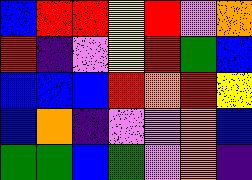[["blue", "red", "red", "yellow", "red", "violet", "orange"], ["red", "indigo", "violet", "yellow", "red", "green", "blue"], ["blue", "blue", "blue", "red", "orange", "red", "yellow"], ["blue", "orange", "indigo", "violet", "violet", "orange", "blue"], ["green", "green", "blue", "green", "violet", "orange", "indigo"]]